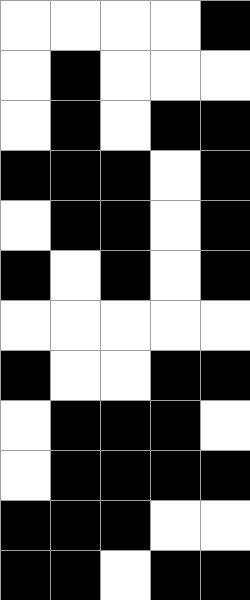[["white", "white", "white", "white", "black"], ["white", "black", "white", "white", "white"], ["white", "black", "white", "black", "black"], ["black", "black", "black", "white", "black"], ["white", "black", "black", "white", "black"], ["black", "white", "black", "white", "black"], ["white", "white", "white", "white", "white"], ["black", "white", "white", "black", "black"], ["white", "black", "black", "black", "white"], ["white", "black", "black", "black", "black"], ["black", "black", "black", "white", "white"], ["black", "black", "white", "black", "black"]]